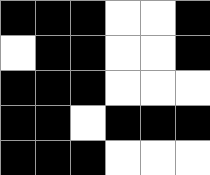[["black", "black", "black", "white", "white", "black"], ["white", "black", "black", "white", "white", "black"], ["black", "black", "black", "white", "white", "white"], ["black", "black", "white", "black", "black", "black"], ["black", "black", "black", "white", "white", "white"]]